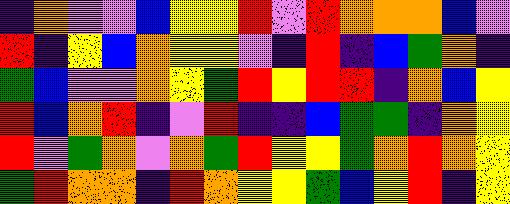[["indigo", "orange", "violet", "violet", "blue", "yellow", "yellow", "red", "violet", "red", "orange", "orange", "orange", "blue", "violet"], ["red", "indigo", "yellow", "blue", "orange", "yellow", "yellow", "violet", "indigo", "red", "indigo", "blue", "green", "orange", "indigo"], ["green", "blue", "violet", "violet", "orange", "yellow", "green", "red", "yellow", "red", "red", "indigo", "orange", "blue", "yellow"], ["red", "blue", "orange", "red", "indigo", "violet", "red", "indigo", "indigo", "blue", "green", "green", "indigo", "orange", "yellow"], ["red", "violet", "green", "orange", "violet", "orange", "green", "red", "yellow", "yellow", "green", "orange", "red", "orange", "yellow"], ["green", "red", "orange", "orange", "indigo", "red", "orange", "yellow", "yellow", "green", "blue", "yellow", "red", "indigo", "yellow"]]